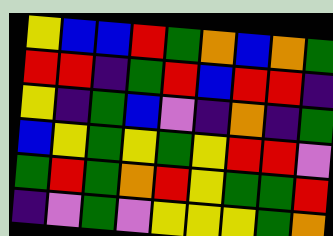[["yellow", "blue", "blue", "red", "green", "orange", "blue", "orange", "green"], ["red", "red", "indigo", "green", "red", "blue", "red", "red", "indigo"], ["yellow", "indigo", "green", "blue", "violet", "indigo", "orange", "indigo", "green"], ["blue", "yellow", "green", "yellow", "green", "yellow", "red", "red", "violet"], ["green", "red", "green", "orange", "red", "yellow", "green", "green", "red"], ["indigo", "violet", "green", "violet", "yellow", "yellow", "yellow", "green", "orange"]]